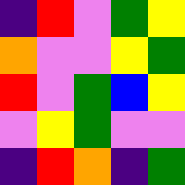[["indigo", "red", "violet", "green", "yellow"], ["orange", "violet", "violet", "yellow", "green"], ["red", "violet", "green", "blue", "yellow"], ["violet", "yellow", "green", "violet", "violet"], ["indigo", "red", "orange", "indigo", "green"]]